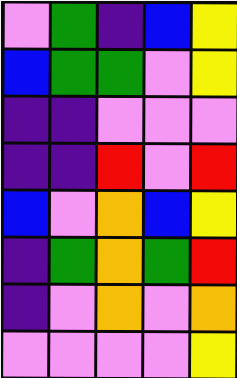[["violet", "green", "indigo", "blue", "yellow"], ["blue", "green", "green", "violet", "yellow"], ["indigo", "indigo", "violet", "violet", "violet"], ["indigo", "indigo", "red", "violet", "red"], ["blue", "violet", "orange", "blue", "yellow"], ["indigo", "green", "orange", "green", "red"], ["indigo", "violet", "orange", "violet", "orange"], ["violet", "violet", "violet", "violet", "yellow"]]